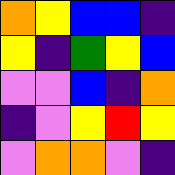[["orange", "yellow", "blue", "blue", "indigo"], ["yellow", "indigo", "green", "yellow", "blue"], ["violet", "violet", "blue", "indigo", "orange"], ["indigo", "violet", "yellow", "red", "yellow"], ["violet", "orange", "orange", "violet", "indigo"]]